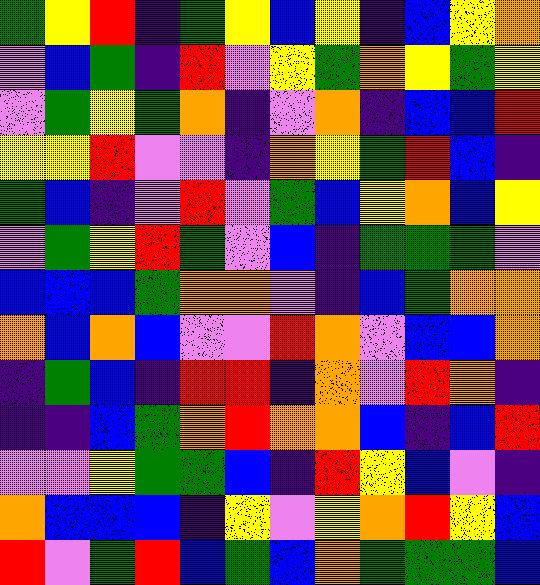[["green", "yellow", "red", "indigo", "green", "yellow", "blue", "yellow", "indigo", "blue", "yellow", "orange"], ["violet", "blue", "green", "indigo", "red", "violet", "yellow", "green", "orange", "yellow", "green", "yellow"], ["violet", "green", "yellow", "green", "orange", "indigo", "violet", "orange", "indigo", "blue", "blue", "red"], ["yellow", "yellow", "red", "violet", "violet", "indigo", "orange", "yellow", "green", "red", "blue", "indigo"], ["green", "blue", "indigo", "violet", "red", "violet", "green", "blue", "yellow", "orange", "blue", "yellow"], ["violet", "green", "yellow", "red", "green", "violet", "blue", "indigo", "green", "green", "green", "violet"], ["blue", "blue", "blue", "green", "orange", "orange", "violet", "indigo", "blue", "green", "orange", "orange"], ["orange", "blue", "orange", "blue", "violet", "violet", "red", "orange", "violet", "blue", "blue", "orange"], ["indigo", "green", "blue", "indigo", "red", "red", "indigo", "orange", "violet", "red", "orange", "indigo"], ["indigo", "indigo", "blue", "green", "orange", "red", "orange", "orange", "blue", "indigo", "blue", "red"], ["violet", "violet", "yellow", "green", "green", "blue", "indigo", "red", "yellow", "blue", "violet", "indigo"], ["orange", "blue", "blue", "blue", "indigo", "yellow", "violet", "yellow", "orange", "red", "yellow", "blue"], ["red", "violet", "green", "red", "blue", "green", "blue", "orange", "green", "green", "green", "blue"]]